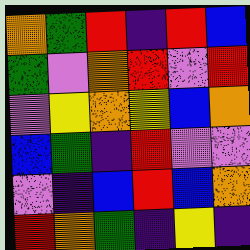[["orange", "green", "red", "indigo", "red", "blue"], ["green", "violet", "orange", "red", "violet", "red"], ["violet", "yellow", "orange", "yellow", "blue", "orange"], ["blue", "green", "indigo", "red", "violet", "violet"], ["violet", "indigo", "blue", "red", "blue", "orange"], ["red", "orange", "green", "indigo", "yellow", "indigo"]]